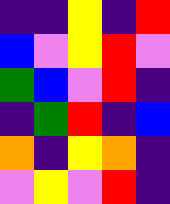[["indigo", "indigo", "yellow", "indigo", "red"], ["blue", "violet", "yellow", "red", "violet"], ["green", "blue", "violet", "red", "indigo"], ["indigo", "green", "red", "indigo", "blue"], ["orange", "indigo", "yellow", "orange", "indigo"], ["violet", "yellow", "violet", "red", "indigo"]]